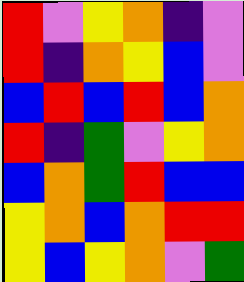[["red", "violet", "yellow", "orange", "indigo", "violet"], ["red", "indigo", "orange", "yellow", "blue", "violet"], ["blue", "red", "blue", "red", "blue", "orange"], ["red", "indigo", "green", "violet", "yellow", "orange"], ["blue", "orange", "green", "red", "blue", "blue"], ["yellow", "orange", "blue", "orange", "red", "red"], ["yellow", "blue", "yellow", "orange", "violet", "green"]]